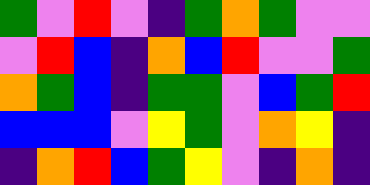[["green", "violet", "red", "violet", "indigo", "green", "orange", "green", "violet", "violet"], ["violet", "red", "blue", "indigo", "orange", "blue", "red", "violet", "violet", "green"], ["orange", "green", "blue", "indigo", "green", "green", "violet", "blue", "green", "red"], ["blue", "blue", "blue", "violet", "yellow", "green", "violet", "orange", "yellow", "indigo"], ["indigo", "orange", "red", "blue", "green", "yellow", "violet", "indigo", "orange", "indigo"]]